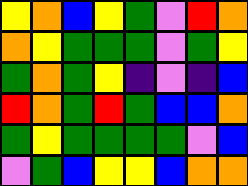[["yellow", "orange", "blue", "yellow", "green", "violet", "red", "orange"], ["orange", "yellow", "green", "green", "green", "violet", "green", "yellow"], ["green", "orange", "green", "yellow", "indigo", "violet", "indigo", "blue"], ["red", "orange", "green", "red", "green", "blue", "blue", "orange"], ["green", "yellow", "green", "green", "green", "green", "violet", "blue"], ["violet", "green", "blue", "yellow", "yellow", "blue", "orange", "orange"]]